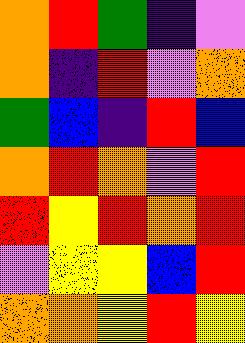[["orange", "red", "green", "indigo", "violet"], ["orange", "indigo", "red", "violet", "orange"], ["green", "blue", "indigo", "red", "blue"], ["orange", "red", "orange", "violet", "red"], ["red", "yellow", "red", "orange", "red"], ["violet", "yellow", "yellow", "blue", "red"], ["orange", "orange", "yellow", "red", "yellow"]]